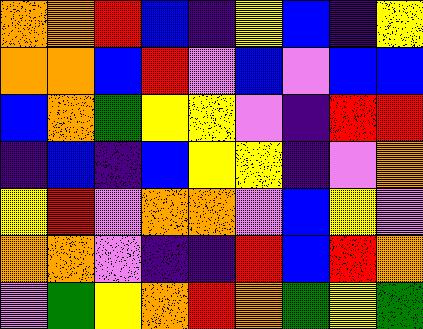[["orange", "orange", "red", "blue", "indigo", "yellow", "blue", "indigo", "yellow"], ["orange", "orange", "blue", "red", "violet", "blue", "violet", "blue", "blue"], ["blue", "orange", "green", "yellow", "yellow", "violet", "indigo", "red", "red"], ["indigo", "blue", "indigo", "blue", "yellow", "yellow", "indigo", "violet", "orange"], ["yellow", "red", "violet", "orange", "orange", "violet", "blue", "yellow", "violet"], ["orange", "orange", "violet", "indigo", "indigo", "red", "blue", "red", "orange"], ["violet", "green", "yellow", "orange", "red", "orange", "green", "yellow", "green"]]